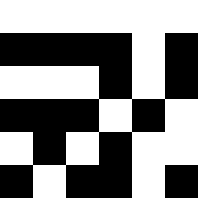[["white", "white", "white", "white", "white", "white"], ["black", "black", "black", "black", "white", "black"], ["white", "white", "white", "black", "white", "black"], ["black", "black", "black", "white", "black", "white"], ["white", "black", "white", "black", "white", "white"], ["black", "white", "black", "black", "white", "black"]]